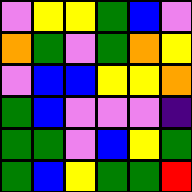[["violet", "yellow", "yellow", "green", "blue", "violet"], ["orange", "green", "violet", "green", "orange", "yellow"], ["violet", "blue", "blue", "yellow", "yellow", "orange"], ["green", "blue", "violet", "violet", "violet", "indigo"], ["green", "green", "violet", "blue", "yellow", "green"], ["green", "blue", "yellow", "green", "green", "red"]]